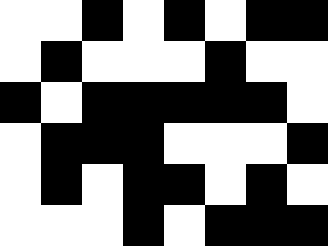[["white", "white", "black", "white", "black", "white", "black", "black"], ["white", "black", "white", "white", "white", "black", "white", "white"], ["black", "white", "black", "black", "black", "black", "black", "white"], ["white", "black", "black", "black", "white", "white", "white", "black"], ["white", "black", "white", "black", "black", "white", "black", "white"], ["white", "white", "white", "black", "white", "black", "black", "black"]]